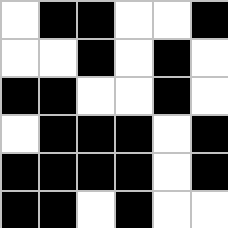[["white", "black", "black", "white", "white", "black"], ["white", "white", "black", "white", "black", "white"], ["black", "black", "white", "white", "black", "white"], ["white", "black", "black", "black", "white", "black"], ["black", "black", "black", "black", "white", "black"], ["black", "black", "white", "black", "white", "white"]]